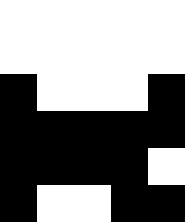[["white", "white", "white", "white", "white"], ["white", "white", "white", "white", "white"], ["black", "white", "white", "white", "black"], ["black", "black", "black", "black", "black"], ["black", "black", "black", "black", "white"], ["black", "white", "white", "black", "black"]]